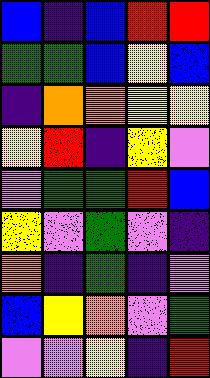[["blue", "indigo", "blue", "red", "red"], ["green", "green", "blue", "yellow", "blue"], ["indigo", "orange", "orange", "yellow", "yellow"], ["yellow", "red", "indigo", "yellow", "violet"], ["violet", "green", "green", "red", "blue"], ["yellow", "violet", "green", "violet", "indigo"], ["orange", "indigo", "green", "indigo", "violet"], ["blue", "yellow", "orange", "violet", "green"], ["violet", "violet", "yellow", "indigo", "red"]]